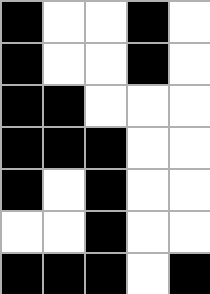[["black", "white", "white", "black", "white"], ["black", "white", "white", "black", "white"], ["black", "black", "white", "white", "white"], ["black", "black", "black", "white", "white"], ["black", "white", "black", "white", "white"], ["white", "white", "black", "white", "white"], ["black", "black", "black", "white", "black"]]